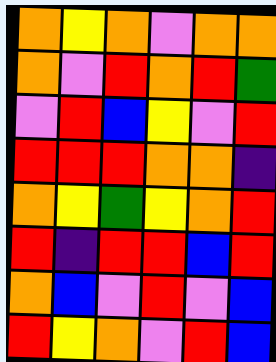[["orange", "yellow", "orange", "violet", "orange", "orange"], ["orange", "violet", "red", "orange", "red", "green"], ["violet", "red", "blue", "yellow", "violet", "red"], ["red", "red", "red", "orange", "orange", "indigo"], ["orange", "yellow", "green", "yellow", "orange", "red"], ["red", "indigo", "red", "red", "blue", "red"], ["orange", "blue", "violet", "red", "violet", "blue"], ["red", "yellow", "orange", "violet", "red", "blue"]]